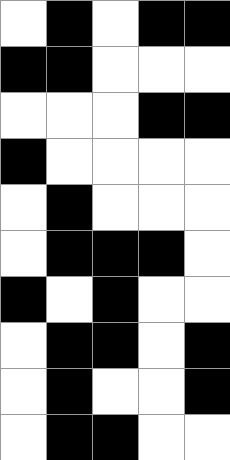[["white", "black", "white", "black", "black"], ["black", "black", "white", "white", "white"], ["white", "white", "white", "black", "black"], ["black", "white", "white", "white", "white"], ["white", "black", "white", "white", "white"], ["white", "black", "black", "black", "white"], ["black", "white", "black", "white", "white"], ["white", "black", "black", "white", "black"], ["white", "black", "white", "white", "black"], ["white", "black", "black", "white", "white"]]